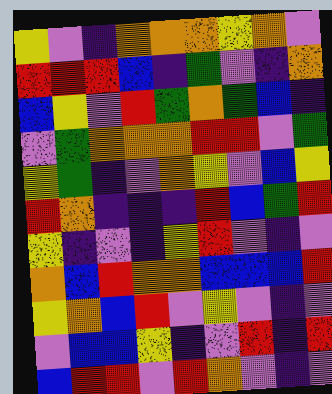[["yellow", "violet", "indigo", "orange", "orange", "orange", "yellow", "orange", "violet"], ["red", "red", "red", "blue", "indigo", "green", "violet", "indigo", "orange"], ["blue", "yellow", "violet", "red", "green", "orange", "green", "blue", "indigo"], ["violet", "green", "orange", "orange", "orange", "red", "red", "violet", "green"], ["yellow", "green", "indigo", "violet", "orange", "yellow", "violet", "blue", "yellow"], ["red", "orange", "indigo", "indigo", "indigo", "red", "blue", "green", "red"], ["yellow", "indigo", "violet", "indigo", "yellow", "red", "violet", "indigo", "violet"], ["orange", "blue", "red", "orange", "orange", "blue", "blue", "blue", "red"], ["yellow", "orange", "blue", "red", "violet", "yellow", "violet", "indigo", "violet"], ["violet", "blue", "blue", "yellow", "indigo", "violet", "red", "indigo", "red"], ["blue", "red", "red", "violet", "red", "orange", "violet", "indigo", "violet"]]